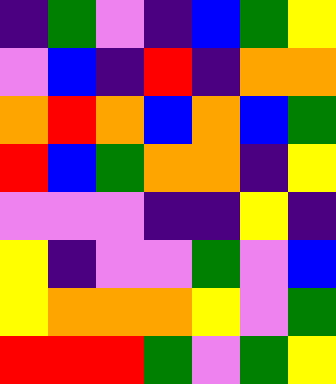[["indigo", "green", "violet", "indigo", "blue", "green", "yellow"], ["violet", "blue", "indigo", "red", "indigo", "orange", "orange"], ["orange", "red", "orange", "blue", "orange", "blue", "green"], ["red", "blue", "green", "orange", "orange", "indigo", "yellow"], ["violet", "violet", "violet", "indigo", "indigo", "yellow", "indigo"], ["yellow", "indigo", "violet", "violet", "green", "violet", "blue"], ["yellow", "orange", "orange", "orange", "yellow", "violet", "green"], ["red", "red", "red", "green", "violet", "green", "yellow"]]